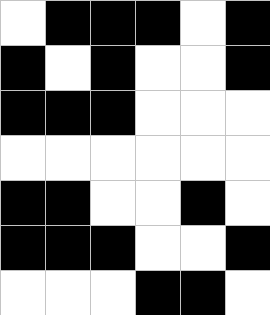[["white", "black", "black", "black", "white", "black"], ["black", "white", "black", "white", "white", "black"], ["black", "black", "black", "white", "white", "white"], ["white", "white", "white", "white", "white", "white"], ["black", "black", "white", "white", "black", "white"], ["black", "black", "black", "white", "white", "black"], ["white", "white", "white", "black", "black", "white"]]